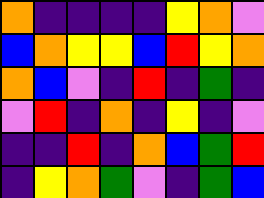[["orange", "indigo", "indigo", "indigo", "indigo", "yellow", "orange", "violet"], ["blue", "orange", "yellow", "yellow", "blue", "red", "yellow", "orange"], ["orange", "blue", "violet", "indigo", "red", "indigo", "green", "indigo"], ["violet", "red", "indigo", "orange", "indigo", "yellow", "indigo", "violet"], ["indigo", "indigo", "red", "indigo", "orange", "blue", "green", "red"], ["indigo", "yellow", "orange", "green", "violet", "indigo", "green", "blue"]]